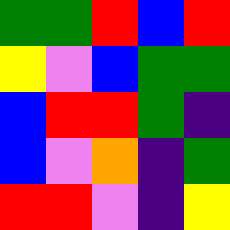[["green", "green", "red", "blue", "red"], ["yellow", "violet", "blue", "green", "green"], ["blue", "red", "red", "green", "indigo"], ["blue", "violet", "orange", "indigo", "green"], ["red", "red", "violet", "indigo", "yellow"]]